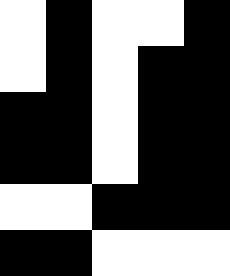[["white", "black", "white", "white", "black"], ["white", "black", "white", "black", "black"], ["black", "black", "white", "black", "black"], ["black", "black", "white", "black", "black"], ["white", "white", "black", "black", "black"], ["black", "black", "white", "white", "white"]]